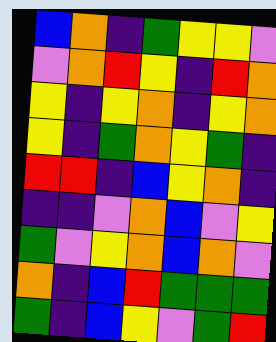[["blue", "orange", "indigo", "green", "yellow", "yellow", "violet"], ["violet", "orange", "red", "yellow", "indigo", "red", "orange"], ["yellow", "indigo", "yellow", "orange", "indigo", "yellow", "orange"], ["yellow", "indigo", "green", "orange", "yellow", "green", "indigo"], ["red", "red", "indigo", "blue", "yellow", "orange", "indigo"], ["indigo", "indigo", "violet", "orange", "blue", "violet", "yellow"], ["green", "violet", "yellow", "orange", "blue", "orange", "violet"], ["orange", "indigo", "blue", "red", "green", "green", "green"], ["green", "indigo", "blue", "yellow", "violet", "green", "red"]]